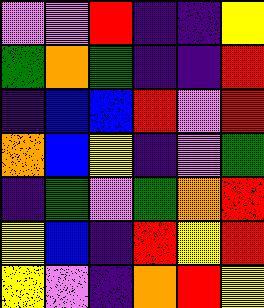[["violet", "violet", "red", "indigo", "indigo", "yellow"], ["green", "orange", "green", "indigo", "indigo", "red"], ["indigo", "blue", "blue", "red", "violet", "red"], ["orange", "blue", "yellow", "indigo", "violet", "green"], ["indigo", "green", "violet", "green", "orange", "red"], ["yellow", "blue", "indigo", "red", "yellow", "red"], ["yellow", "violet", "indigo", "orange", "red", "yellow"]]